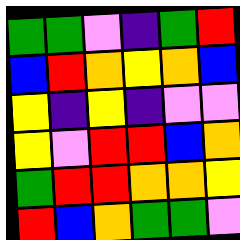[["green", "green", "violet", "indigo", "green", "red"], ["blue", "red", "orange", "yellow", "orange", "blue"], ["yellow", "indigo", "yellow", "indigo", "violet", "violet"], ["yellow", "violet", "red", "red", "blue", "orange"], ["green", "red", "red", "orange", "orange", "yellow"], ["red", "blue", "orange", "green", "green", "violet"]]